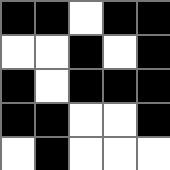[["black", "black", "white", "black", "black"], ["white", "white", "black", "white", "black"], ["black", "white", "black", "black", "black"], ["black", "black", "white", "white", "black"], ["white", "black", "white", "white", "white"]]